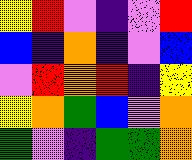[["yellow", "red", "violet", "indigo", "violet", "red"], ["blue", "indigo", "orange", "indigo", "violet", "blue"], ["violet", "red", "orange", "red", "indigo", "yellow"], ["yellow", "orange", "green", "blue", "violet", "orange"], ["green", "violet", "indigo", "green", "green", "orange"]]